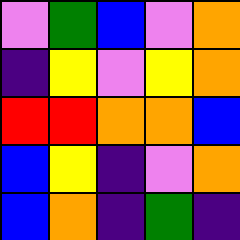[["violet", "green", "blue", "violet", "orange"], ["indigo", "yellow", "violet", "yellow", "orange"], ["red", "red", "orange", "orange", "blue"], ["blue", "yellow", "indigo", "violet", "orange"], ["blue", "orange", "indigo", "green", "indigo"]]